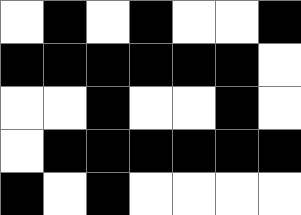[["white", "black", "white", "black", "white", "white", "black"], ["black", "black", "black", "black", "black", "black", "white"], ["white", "white", "black", "white", "white", "black", "white"], ["white", "black", "black", "black", "black", "black", "black"], ["black", "white", "black", "white", "white", "white", "white"]]